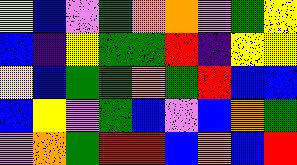[["yellow", "blue", "violet", "green", "orange", "orange", "violet", "green", "yellow"], ["blue", "indigo", "yellow", "green", "green", "red", "indigo", "yellow", "yellow"], ["yellow", "blue", "green", "green", "orange", "green", "red", "blue", "blue"], ["blue", "yellow", "violet", "green", "blue", "violet", "blue", "orange", "green"], ["violet", "orange", "green", "red", "red", "blue", "orange", "blue", "red"]]